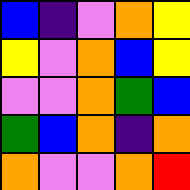[["blue", "indigo", "violet", "orange", "yellow"], ["yellow", "violet", "orange", "blue", "yellow"], ["violet", "violet", "orange", "green", "blue"], ["green", "blue", "orange", "indigo", "orange"], ["orange", "violet", "violet", "orange", "red"]]